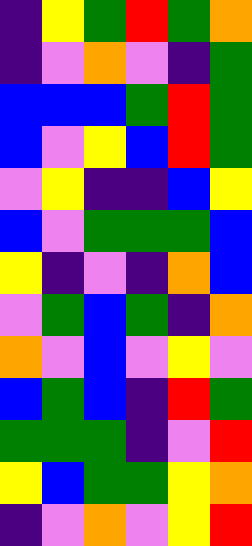[["indigo", "yellow", "green", "red", "green", "orange"], ["indigo", "violet", "orange", "violet", "indigo", "green"], ["blue", "blue", "blue", "green", "red", "green"], ["blue", "violet", "yellow", "blue", "red", "green"], ["violet", "yellow", "indigo", "indigo", "blue", "yellow"], ["blue", "violet", "green", "green", "green", "blue"], ["yellow", "indigo", "violet", "indigo", "orange", "blue"], ["violet", "green", "blue", "green", "indigo", "orange"], ["orange", "violet", "blue", "violet", "yellow", "violet"], ["blue", "green", "blue", "indigo", "red", "green"], ["green", "green", "green", "indigo", "violet", "red"], ["yellow", "blue", "green", "green", "yellow", "orange"], ["indigo", "violet", "orange", "violet", "yellow", "red"]]